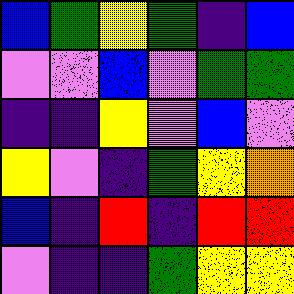[["blue", "green", "yellow", "green", "indigo", "blue"], ["violet", "violet", "blue", "violet", "green", "green"], ["indigo", "indigo", "yellow", "violet", "blue", "violet"], ["yellow", "violet", "indigo", "green", "yellow", "orange"], ["blue", "indigo", "red", "indigo", "red", "red"], ["violet", "indigo", "indigo", "green", "yellow", "yellow"]]